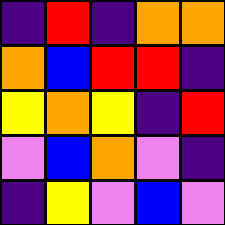[["indigo", "red", "indigo", "orange", "orange"], ["orange", "blue", "red", "red", "indigo"], ["yellow", "orange", "yellow", "indigo", "red"], ["violet", "blue", "orange", "violet", "indigo"], ["indigo", "yellow", "violet", "blue", "violet"]]